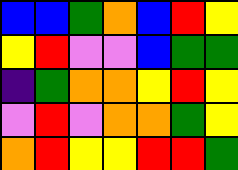[["blue", "blue", "green", "orange", "blue", "red", "yellow"], ["yellow", "red", "violet", "violet", "blue", "green", "green"], ["indigo", "green", "orange", "orange", "yellow", "red", "yellow"], ["violet", "red", "violet", "orange", "orange", "green", "yellow"], ["orange", "red", "yellow", "yellow", "red", "red", "green"]]